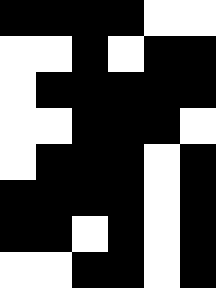[["black", "black", "black", "black", "white", "white"], ["white", "white", "black", "white", "black", "black"], ["white", "black", "black", "black", "black", "black"], ["white", "white", "black", "black", "black", "white"], ["white", "black", "black", "black", "white", "black"], ["black", "black", "black", "black", "white", "black"], ["black", "black", "white", "black", "white", "black"], ["white", "white", "black", "black", "white", "black"]]